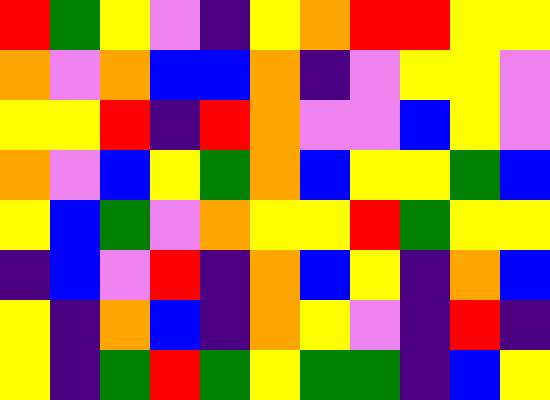[["red", "green", "yellow", "violet", "indigo", "yellow", "orange", "red", "red", "yellow", "yellow"], ["orange", "violet", "orange", "blue", "blue", "orange", "indigo", "violet", "yellow", "yellow", "violet"], ["yellow", "yellow", "red", "indigo", "red", "orange", "violet", "violet", "blue", "yellow", "violet"], ["orange", "violet", "blue", "yellow", "green", "orange", "blue", "yellow", "yellow", "green", "blue"], ["yellow", "blue", "green", "violet", "orange", "yellow", "yellow", "red", "green", "yellow", "yellow"], ["indigo", "blue", "violet", "red", "indigo", "orange", "blue", "yellow", "indigo", "orange", "blue"], ["yellow", "indigo", "orange", "blue", "indigo", "orange", "yellow", "violet", "indigo", "red", "indigo"], ["yellow", "indigo", "green", "red", "green", "yellow", "green", "green", "indigo", "blue", "yellow"]]